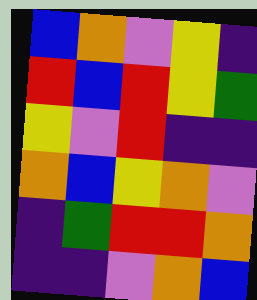[["blue", "orange", "violet", "yellow", "indigo"], ["red", "blue", "red", "yellow", "green"], ["yellow", "violet", "red", "indigo", "indigo"], ["orange", "blue", "yellow", "orange", "violet"], ["indigo", "green", "red", "red", "orange"], ["indigo", "indigo", "violet", "orange", "blue"]]